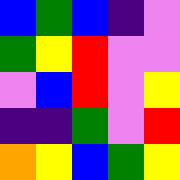[["blue", "green", "blue", "indigo", "violet"], ["green", "yellow", "red", "violet", "violet"], ["violet", "blue", "red", "violet", "yellow"], ["indigo", "indigo", "green", "violet", "red"], ["orange", "yellow", "blue", "green", "yellow"]]